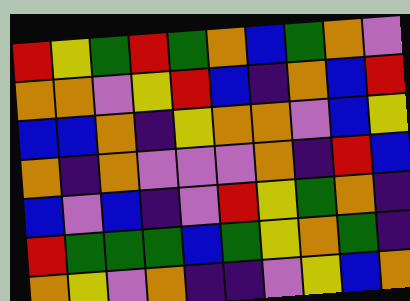[["red", "yellow", "green", "red", "green", "orange", "blue", "green", "orange", "violet"], ["orange", "orange", "violet", "yellow", "red", "blue", "indigo", "orange", "blue", "red"], ["blue", "blue", "orange", "indigo", "yellow", "orange", "orange", "violet", "blue", "yellow"], ["orange", "indigo", "orange", "violet", "violet", "violet", "orange", "indigo", "red", "blue"], ["blue", "violet", "blue", "indigo", "violet", "red", "yellow", "green", "orange", "indigo"], ["red", "green", "green", "green", "blue", "green", "yellow", "orange", "green", "indigo"], ["orange", "yellow", "violet", "orange", "indigo", "indigo", "violet", "yellow", "blue", "orange"]]